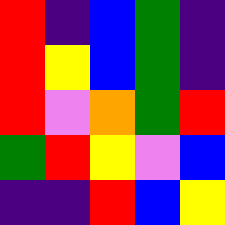[["red", "indigo", "blue", "green", "indigo"], ["red", "yellow", "blue", "green", "indigo"], ["red", "violet", "orange", "green", "red"], ["green", "red", "yellow", "violet", "blue"], ["indigo", "indigo", "red", "blue", "yellow"]]